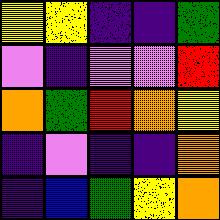[["yellow", "yellow", "indigo", "indigo", "green"], ["violet", "indigo", "violet", "violet", "red"], ["orange", "green", "red", "orange", "yellow"], ["indigo", "violet", "indigo", "indigo", "orange"], ["indigo", "blue", "green", "yellow", "orange"]]